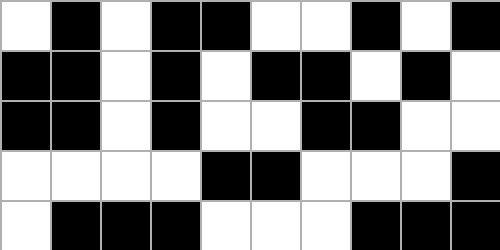[["white", "black", "white", "black", "black", "white", "white", "black", "white", "black"], ["black", "black", "white", "black", "white", "black", "black", "white", "black", "white"], ["black", "black", "white", "black", "white", "white", "black", "black", "white", "white"], ["white", "white", "white", "white", "black", "black", "white", "white", "white", "black"], ["white", "black", "black", "black", "white", "white", "white", "black", "black", "black"]]